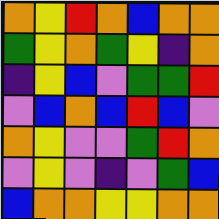[["orange", "yellow", "red", "orange", "blue", "orange", "orange"], ["green", "yellow", "orange", "green", "yellow", "indigo", "orange"], ["indigo", "yellow", "blue", "violet", "green", "green", "red"], ["violet", "blue", "orange", "blue", "red", "blue", "violet"], ["orange", "yellow", "violet", "violet", "green", "red", "orange"], ["violet", "yellow", "violet", "indigo", "violet", "green", "blue"], ["blue", "orange", "orange", "yellow", "yellow", "orange", "orange"]]